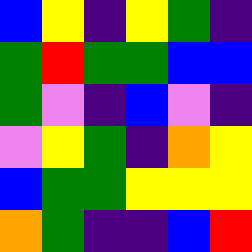[["blue", "yellow", "indigo", "yellow", "green", "indigo"], ["green", "red", "green", "green", "blue", "blue"], ["green", "violet", "indigo", "blue", "violet", "indigo"], ["violet", "yellow", "green", "indigo", "orange", "yellow"], ["blue", "green", "green", "yellow", "yellow", "yellow"], ["orange", "green", "indigo", "indigo", "blue", "red"]]